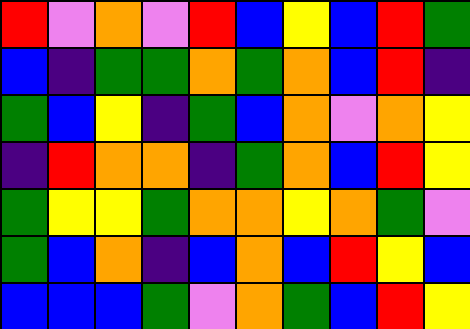[["red", "violet", "orange", "violet", "red", "blue", "yellow", "blue", "red", "green"], ["blue", "indigo", "green", "green", "orange", "green", "orange", "blue", "red", "indigo"], ["green", "blue", "yellow", "indigo", "green", "blue", "orange", "violet", "orange", "yellow"], ["indigo", "red", "orange", "orange", "indigo", "green", "orange", "blue", "red", "yellow"], ["green", "yellow", "yellow", "green", "orange", "orange", "yellow", "orange", "green", "violet"], ["green", "blue", "orange", "indigo", "blue", "orange", "blue", "red", "yellow", "blue"], ["blue", "blue", "blue", "green", "violet", "orange", "green", "blue", "red", "yellow"]]